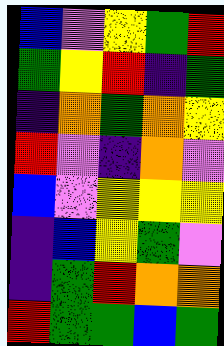[["blue", "violet", "yellow", "green", "red"], ["green", "yellow", "red", "indigo", "green"], ["indigo", "orange", "green", "orange", "yellow"], ["red", "violet", "indigo", "orange", "violet"], ["blue", "violet", "yellow", "yellow", "yellow"], ["indigo", "blue", "yellow", "green", "violet"], ["indigo", "green", "red", "orange", "orange"], ["red", "green", "green", "blue", "green"]]